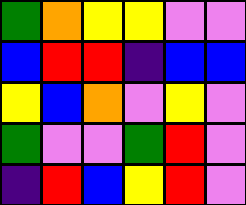[["green", "orange", "yellow", "yellow", "violet", "violet"], ["blue", "red", "red", "indigo", "blue", "blue"], ["yellow", "blue", "orange", "violet", "yellow", "violet"], ["green", "violet", "violet", "green", "red", "violet"], ["indigo", "red", "blue", "yellow", "red", "violet"]]